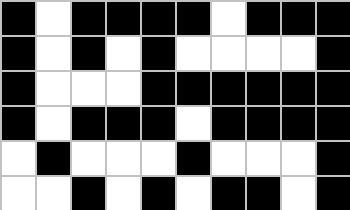[["black", "white", "black", "black", "black", "black", "white", "black", "black", "black"], ["black", "white", "black", "white", "black", "white", "white", "white", "white", "black"], ["black", "white", "white", "white", "black", "black", "black", "black", "black", "black"], ["black", "white", "black", "black", "black", "white", "black", "black", "black", "black"], ["white", "black", "white", "white", "white", "black", "white", "white", "white", "black"], ["white", "white", "black", "white", "black", "white", "black", "black", "white", "black"]]